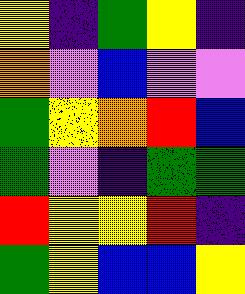[["yellow", "indigo", "green", "yellow", "indigo"], ["orange", "violet", "blue", "violet", "violet"], ["green", "yellow", "orange", "red", "blue"], ["green", "violet", "indigo", "green", "green"], ["red", "yellow", "yellow", "red", "indigo"], ["green", "yellow", "blue", "blue", "yellow"]]